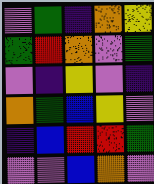[["violet", "green", "indigo", "orange", "yellow"], ["green", "red", "orange", "violet", "green"], ["violet", "indigo", "yellow", "violet", "indigo"], ["orange", "green", "blue", "yellow", "violet"], ["indigo", "blue", "red", "red", "green"], ["violet", "violet", "blue", "orange", "violet"]]